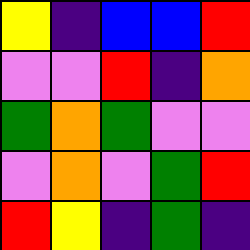[["yellow", "indigo", "blue", "blue", "red"], ["violet", "violet", "red", "indigo", "orange"], ["green", "orange", "green", "violet", "violet"], ["violet", "orange", "violet", "green", "red"], ["red", "yellow", "indigo", "green", "indigo"]]